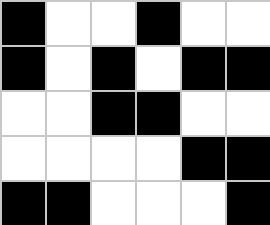[["black", "white", "white", "black", "white", "white"], ["black", "white", "black", "white", "black", "black"], ["white", "white", "black", "black", "white", "white"], ["white", "white", "white", "white", "black", "black"], ["black", "black", "white", "white", "white", "black"]]